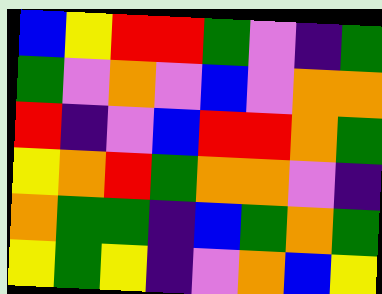[["blue", "yellow", "red", "red", "green", "violet", "indigo", "green"], ["green", "violet", "orange", "violet", "blue", "violet", "orange", "orange"], ["red", "indigo", "violet", "blue", "red", "red", "orange", "green"], ["yellow", "orange", "red", "green", "orange", "orange", "violet", "indigo"], ["orange", "green", "green", "indigo", "blue", "green", "orange", "green"], ["yellow", "green", "yellow", "indigo", "violet", "orange", "blue", "yellow"]]